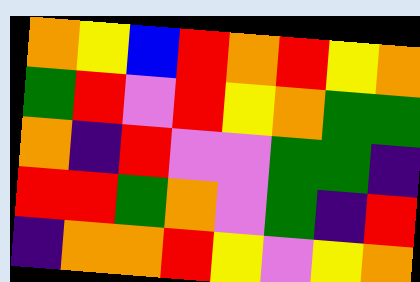[["orange", "yellow", "blue", "red", "orange", "red", "yellow", "orange"], ["green", "red", "violet", "red", "yellow", "orange", "green", "green"], ["orange", "indigo", "red", "violet", "violet", "green", "green", "indigo"], ["red", "red", "green", "orange", "violet", "green", "indigo", "red"], ["indigo", "orange", "orange", "red", "yellow", "violet", "yellow", "orange"]]